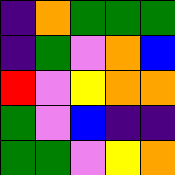[["indigo", "orange", "green", "green", "green"], ["indigo", "green", "violet", "orange", "blue"], ["red", "violet", "yellow", "orange", "orange"], ["green", "violet", "blue", "indigo", "indigo"], ["green", "green", "violet", "yellow", "orange"]]